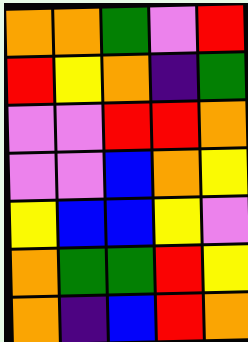[["orange", "orange", "green", "violet", "red"], ["red", "yellow", "orange", "indigo", "green"], ["violet", "violet", "red", "red", "orange"], ["violet", "violet", "blue", "orange", "yellow"], ["yellow", "blue", "blue", "yellow", "violet"], ["orange", "green", "green", "red", "yellow"], ["orange", "indigo", "blue", "red", "orange"]]